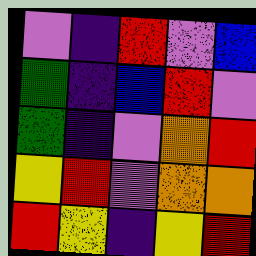[["violet", "indigo", "red", "violet", "blue"], ["green", "indigo", "blue", "red", "violet"], ["green", "indigo", "violet", "orange", "red"], ["yellow", "red", "violet", "orange", "orange"], ["red", "yellow", "indigo", "yellow", "red"]]